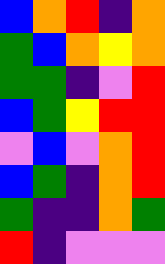[["blue", "orange", "red", "indigo", "orange"], ["green", "blue", "orange", "yellow", "orange"], ["green", "green", "indigo", "violet", "red"], ["blue", "green", "yellow", "red", "red"], ["violet", "blue", "violet", "orange", "red"], ["blue", "green", "indigo", "orange", "red"], ["green", "indigo", "indigo", "orange", "green"], ["red", "indigo", "violet", "violet", "violet"]]